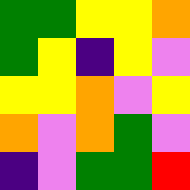[["green", "green", "yellow", "yellow", "orange"], ["green", "yellow", "indigo", "yellow", "violet"], ["yellow", "yellow", "orange", "violet", "yellow"], ["orange", "violet", "orange", "green", "violet"], ["indigo", "violet", "green", "green", "red"]]